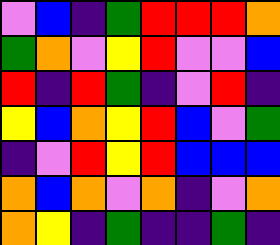[["violet", "blue", "indigo", "green", "red", "red", "red", "orange"], ["green", "orange", "violet", "yellow", "red", "violet", "violet", "blue"], ["red", "indigo", "red", "green", "indigo", "violet", "red", "indigo"], ["yellow", "blue", "orange", "yellow", "red", "blue", "violet", "green"], ["indigo", "violet", "red", "yellow", "red", "blue", "blue", "blue"], ["orange", "blue", "orange", "violet", "orange", "indigo", "violet", "orange"], ["orange", "yellow", "indigo", "green", "indigo", "indigo", "green", "indigo"]]